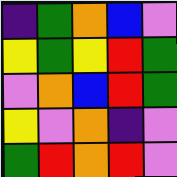[["indigo", "green", "orange", "blue", "violet"], ["yellow", "green", "yellow", "red", "green"], ["violet", "orange", "blue", "red", "green"], ["yellow", "violet", "orange", "indigo", "violet"], ["green", "red", "orange", "red", "violet"]]